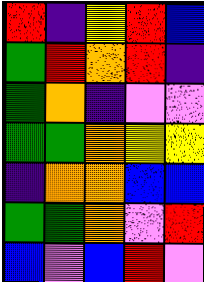[["red", "indigo", "yellow", "red", "blue"], ["green", "red", "orange", "red", "indigo"], ["green", "orange", "indigo", "violet", "violet"], ["green", "green", "orange", "yellow", "yellow"], ["indigo", "orange", "orange", "blue", "blue"], ["green", "green", "orange", "violet", "red"], ["blue", "violet", "blue", "red", "violet"]]